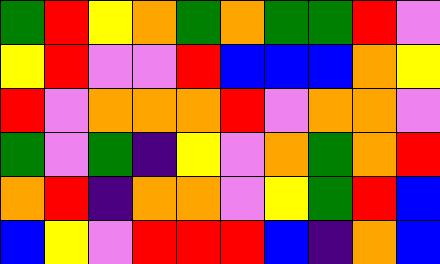[["green", "red", "yellow", "orange", "green", "orange", "green", "green", "red", "violet"], ["yellow", "red", "violet", "violet", "red", "blue", "blue", "blue", "orange", "yellow"], ["red", "violet", "orange", "orange", "orange", "red", "violet", "orange", "orange", "violet"], ["green", "violet", "green", "indigo", "yellow", "violet", "orange", "green", "orange", "red"], ["orange", "red", "indigo", "orange", "orange", "violet", "yellow", "green", "red", "blue"], ["blue", "yellow", "violet", "red", "red", "red", "blue", "indigo", "orange", "blue"]]